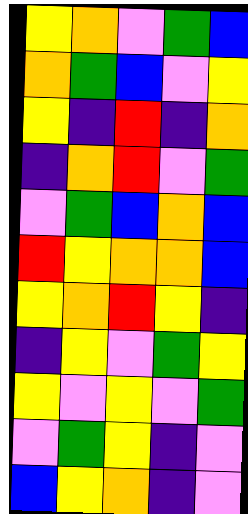[["yellow", "orange", "violet", "green", "blue"], ["orange", "green", "blue", "violet", "yellow"], ["yellow", "indigo", "red", "indigo", "orange"], ["indigo", "orange", "red", "violet", "green"], ["violet", "green", "blue", "orange", "blue"], ["red", "yellow", "orange", "orange", "blue"], ["yellow", "orange", "red", "yellow", "indigo"], ["indigo", "yellow", "violet", "green", "yellow"], ["yellow", "violet", "yellow", "violet", "green"], ["violet", "green", "yellow", "indigo", "violet"], ["blue", "yellow", "orange", "indigo", "violet"]]